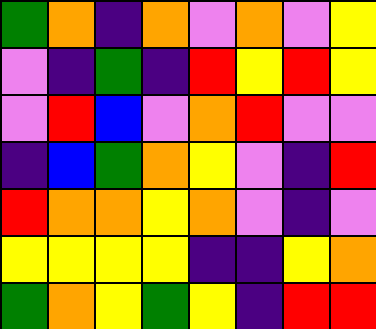[["green", "orange", "indigo", "orange", "violet", "orange", "violet", "yellow"], ["violet", "indigo", "green", "indigo", "red", "yellow", "red", "yellow"], ["violet", "red", "blue", "violet", "orange", "red", "violet", "violet"], ["indigo", "blue", "green", "orange", "yellow", "violet", "indigo", "red"], ["red", "orange", "orange", "yellow", "orange", "violet", "indigo", "violet"], ["yellow", "yellow", "yellow", "yellow", "indigo", "indigo", "yellow", "orange"], ["green", "orange", "yellow", "green", "yellow", "indigo", "red", "red"]]